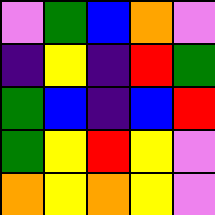[["violet", "green", "blue", "orange", "violet"], ["indigo", "yellow", "indigo", "red", "green"], ["green", "blue", "indigo", "blue", "red"], ["green", "yellow", "red", "yellow", "violet"], ["orange", "yellow", "orange", "yellow", "violet"]]